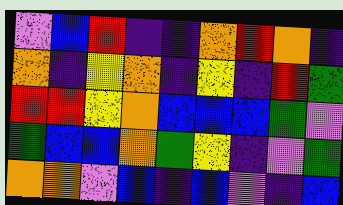[["violet", "blue", "red", "indigo", "indigo", "orange", "red", "orange", "indigo"], ["orange", "indigo", "yellow", "orange", "indigo", "yellow", "indigo", "red", "green"], ["red", "red", "yellow", "orange", "blue", "blue", "blue", "green", "violet"], ["green", "blue", "blue", "orange", "green", "yellow", "indigo", "violet", "green"], ["orange", "orange", "violet", "blue", "indigo", "blue", "violet", "indigo", "blue"]]